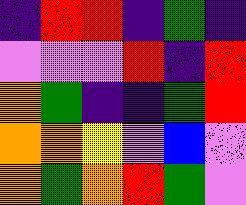[["indigo", "red", "red", "indigo", "green", "indigo"], ["violet", "violet", "violet", "red", "indigo", "red"], ["orange", "green", "indigo", "indigo", "green", "red"], ["orange", "orange", "yellow", "violet", "blue", "violet"], ["orange", "green", "orange", "red", "green", "violet"]]